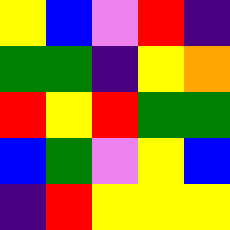[["yellow", "blue", "violet", "red", "indigo"], ["green", "green", "indigo", "yellow", "orange"], ["red", "yellow", "red", "green", "green"], ["blue", "green", "violet", "yellow", "blue"], ["indigo", "red", "yellow", "yellow", "yellow"]]